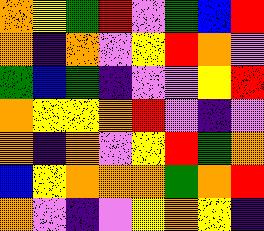[["orange", "yellow", "green", "red", "violet", "green", "blue", "red"], ["orange", "indigo", "orange", "violet", "yellow", "red", "orange", "violet"], ["green", "blue", "green", "indigo", "violet", "violet", "yellow", "red"], ["orange", "yellow", "yellow", "orange", "red", "violet", "indigo", "violet"], ["orange", "indigo", "orange", "violet", "yellow", "red", "green", "orange"], ["blue", "yellow", "orange", "orange", "orange", "green", "orange", "red"], ["orange", "violet", "indigo", "violet", "yellow", "orange", "yellow", "indigo"]]